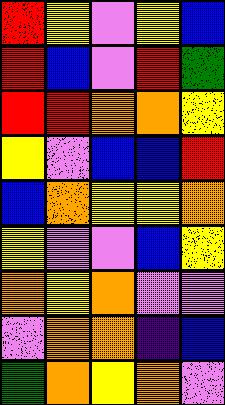[["red", "yellow", "violet", "yellow", "blue"], ["red", "blue", "violet", "red", "green"], ["red", "red", "orange", "orange", "yellow"], ["yellow", "violet", "blue", "blue", "red"], ["blue", "orange", "yellow", "yellow", "orange"], ["yellow", "violet", "violet", "blue", "yellow"], ["orange", "yellow", "orange", "violet", "violet"], ["violet", "orange", "orange", "indigo", "blue"], ["green", "orange", "yellow", "orange", "violet"]]